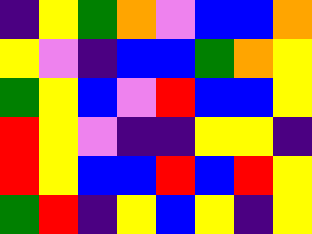[["indigo", "yellow", "green", "orange", "violet", "blue", "blue", "orange"], ["yellow", "violet", "indigo", "blue", "blue", "green", "orange", "yellow"], ["green", "yellow", "blue", "violet", "red", "blue", "blue", "yellow"], ["red", "yellow", "violet", "indigo", "indigo", "yellow", "yellow", "indigo"], ["red", "yellow", "blue", "blue", "red", "blue", "red", "yellow"], ["green", "red", "indigo", "yellow", "blue", "yellow", "indigo", "yellow"]]